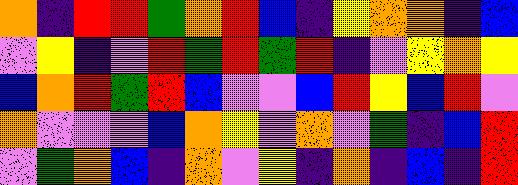[["orange", "indigo", "red", "red", "green", "orange", "red", "blue", "indigo", "yellow", "orange", "orange", "indigo", "blue"], ["violet", "yellow", "indigo", "violet", "red", "green", "red", "green", "red", "indigo", "violet", "yellow", "orange", "yellow"], ["blue", "orange", "red", "green", "red", "blue", "violet", "violet", "blue", "red", "yellow", "blue", "red", "violet"], ["orange", "violet", "violet", "violet", "blue", "orange", "yellow", "violet", "orange", "violet", "green", "indigo", "blue", "red"], ["violet", "green", "orange", "blue", "indigo", "orange", "violet", "yellow", "indigo", "orange", "indigo", "blue", "indigo", "red"]]